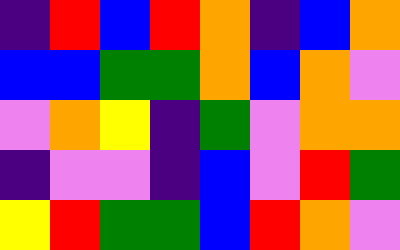[["indigo", "red", "blue", "red", "orange", "indigo", "blue", "orange"], ["blue", "blue", "green", "green", "orange", "blue", "orange", "violet"], ["violet", "orange", "yellow", "indigo", "green", "violet", "orange", "orange"], ["indigo", "violet", "violet", "indigo", "blue", "violet", "red", "green"], ["yellow", "red", "green", "green", "blue", "red", "orange", "violet"]]